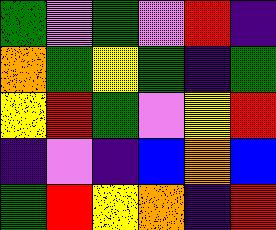[["green", "violet", "green", "violet", "red", "indigo"], ["orange", "green", "yellow", "green", "indigo", "green"], ["yellow", "red", "green", "violet", "yellow", "red"], ["indigo", "violet", "indigo", "blue", "orange", "blue"], ["green", "red", "yellow", "orange", "indigo", "red"]]